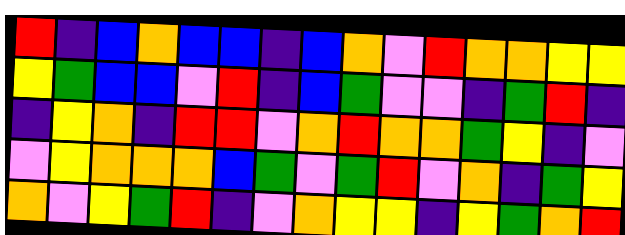[["red", "indigo", "blue", "orange", "blue", "blue", "indigo", "blue", "orange", "violet", "red", "orange", "orange", "yellow", "yellow"], ["yellow", "green", "blue", "blue", "violet", "red", "indigo", "blue", "green", "violet", "violet", "indigo", "green", "red", "indigo"], ["indigo", "yellow", "orange", "indigo", "red", "red", "violet", "orange", "red", "orange", "orange", "green", "yellow", "indigo", "violet"], ["violet", "yellow", "orange", "orange", "orange", "blue", "green", "violet", "green", "red", "violet", "orange", "indigo", "green", "yellow"], ["orange", "violet", "yellow", "green", "red", "indigo", "violet", "orange", "yellow", "yellow", "indigo", "yellow", "green", "orange", "red"]]